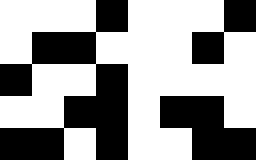[["white", "white", "white", "black", "white", "white", "white", "black"], ["white", "black", "black", "white", "white", "white", "black", "white"], ["black", "white", "white", "black", "white", "white", "white", "white"], ["white", "white", "black", "black", "white", "black", "black", "white"], ["black", "black", "white", "black", "white", "white", "black", "black"]]